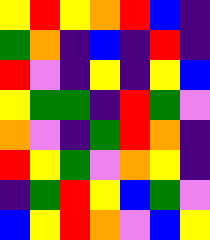[["yellow", "red", "yellow", "orange", "red", "blue", "indigo"], ["green", "orange", "indigo", "blue", "indigo", "red", "indigo"], ["red", "violet", "indigo", "yellow", "indigo", "yellow", "blue"], ["yellow", "green", "green", "indigo", "red", "green", "violet"], ["orange", "violet", "indigo", "green", "red", "orange", "indigo"], ["red", "yellow", "green", "violet", "orange", "yellow", "indigo"], ["indigo", "green", "red", "yellow", "blue", "green", "violet"], ["blue", "yellow", "red", "orange", "violet", "blue", "yellow"]]